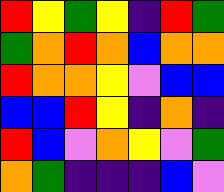[["red", "yellow", "green", "yellow", "indigo", "red", "green"], ["green", "orange", "red", "orange", "blue", "orange", "orange"], ["red", "orange", "orange", "yellow", "violet", "blue", "blue"], ["blue", "blue", "red", "yellow", "indigo", "orange", "indigo"], ["red", "blue", "violet", "orange", "yellow", "violet", "green"], ["orange", "green", "indigo", "indigo", "indigo", "blue", "violet"]]